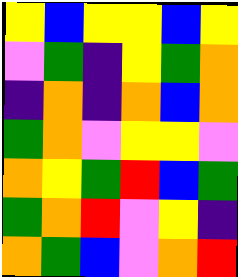[["yellow", "blue", "yellow", "yellow", "blue", "yellow"], ["violet", "green", "indigo", "yellow", "green", "orange"], ["indigo", "orange", "indigo", "orange", "blue", "orange"], ["green", "orange", "violet", "yellow", "yellow", "violet"], ["orange", "yellow", "green", "red", "blue", "green"], ["green", "orange", "red", "violet", "yellow", "indigo"], ["orange", "green", "blue", "violet", "orange", "red"]]